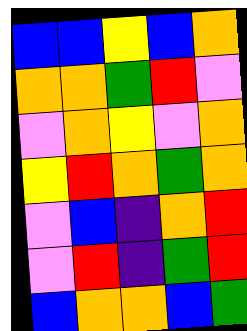[["blue", "blue", "yellow", "blue", "orange"], ["orange", "orange", "green", "red", "violet"], ["violet", "orange", "yellow", "violet", "orange"], ["yellow", "red", "orange", "green", "orange"], ["violet", "blue", "indigo", "orange", "red"], ["violet", "red", "indigo", "green", "red"], ["blue", "orange", "orange", "blue", "green"]]